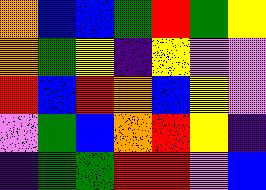[["orange", "blue", "blue", "green", "red", "green", "yellow"], ["orange", "green", "yellow", "indigo", "yellow", "violet", "violet"], ["red", "blue", "red", "orange", "blue", "yellow", "violet"], ["violet", "green", "blue", "orange", "red", "yellow", "indigo"], ["indigo", "green", "green", "red", "red", "violet", "blue"]]